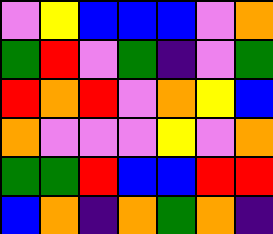[["violet", "yellow", "blue", "blue", "blue", "violet", "orange"], ["green", "red", "violet", "green", "indigo", "violet", "green"], ["red", "orange", "red", "violet", "orange", "yellow", "blue"], ["orange", "violet", "violet", "violet", "yellow", "violet", "orange"], ["green", "green", "red", "blue", "blue", "red", "red"], ["blue", "orange", "indigo", "orange", "green", "orange", "indigo"]]